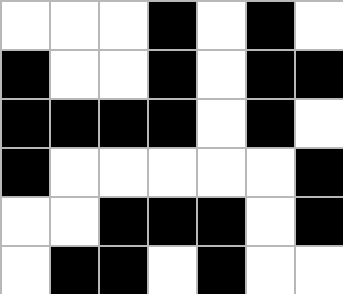[["white", "white", "white", "black", "white", "black", "white"], ["black", "white", "white", "black", "white", "black", "black"], ["black", "black", "black", "black", "white", "black", "white"], ["black", "white", "white", "white", "white", "white", "black"], ["white", "white", "black", "black", "black", "white", "black"], ["white", "black", "black", "white", "black", "white", "white"]]